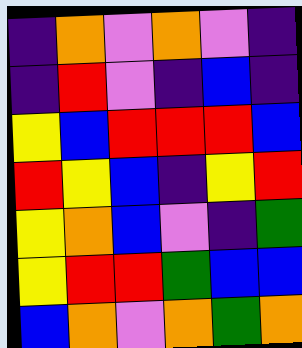[["indigo", "orange", "violet", "orange", "violet", "indigo"], ["indigo", "red", "violet", "indigo", "blue", "indigo"], ["yellow", "blue", "red", "red", "red", "blue"], ["red", "yellow", "blue", "indigo", "yellow", "red"], ["yellow", "orange", "blue", "violet", "indigo", "green"], ["yellow", "red", "red", "green", "blue", "blue"], ["blue", "orange", "violet", "orange", "green", "orange"]]